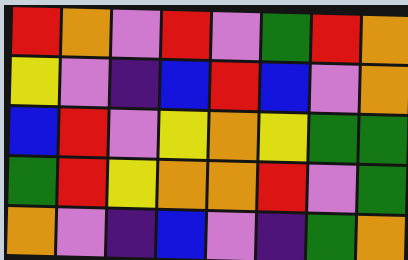[["red", "orange", "violet", "red", "violet", "green", "red", "orange"], ["yellow", "violet", "indigo", "blue", "red", "blue", "violet", "orange"], ["blue", "red", "violet", "yellow", "orange", "yellow", "green", "green"], ["green", "red", "yellow", "orange", "orange", "red", "violet", "green"], ["orange", "violet", "indigo", "blue", "violet", "indigo", "green", "orange"]]